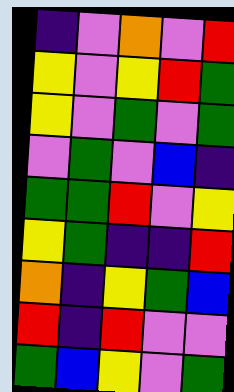[["indigo", "violet", "orange", "violet", "red"], ["yellow", "violet", "yellow", "red", "green"], ["yellow", "violet", "green", "violet", "green"], ["violet", "green", "violet", "blue", "indigo"], ["green", "green", "red", "violet", "yellow"], ["yellow", "green", "indigo", "indigo", "red"], ["orange", "indigo", "yellow", "green", "blue"], ["red", "indigo", "red", "violet", "violet"], ["green", "blue", "yellow", "violet", "green"]]